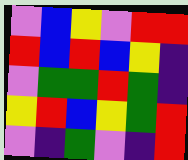[["violet", "blue", "yellow", "violet", "red", "red"], ["red", "blue", "red", "blue", "yellow", "indigo"], ["violet", "green", "green", "red", "green", "indigo"], ["yellow", "red", "blue", "yellow", "green", "red"], ["violet", "indigo", "green", "violet", "indigo", "red"]]